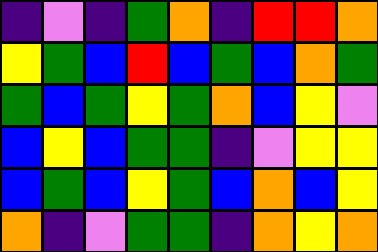[["indigo", "violet", "indigo", "green", "orange", "indigo", "red", "red", "orange"], ["yellow", "green", "blue", "red", "blue", "green", "blue", "orange", "green"], ["green", "blue", "green", "yellow", "green", "orange", "blue", "yellow", "violet"], ["blue", "yellow", "blue", "green", "green", "indigo", "violet", "yellow", "yellow"], ["blue", "green", "blue", "yellow", "green", "blue", "orange", "blue", "yellow"], ["orange", "indigo", "violet", "green", "green", "indigo", "orange", "yellow", "orange"]]